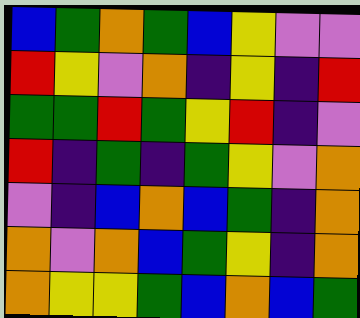[["blue", "green", "orange", "green", "blue", "yellow", "violet", "violet"], ["red", "yellow", "violet", "orange", "indigo", "yellow", "indigo", "red"], ["green", "green", "red", "green", "yellow", "red", "indigo", "violet"], ["red", "indigo", "green", "indigo", "green", "yellow", "violet", "orange"], ["violet", "indigo", "blue", "orange", "blue", "green", "indigo", "orange"], ["orange", "violet", "orange", "blue", "green", "yellow", "indigo", "orange"], ["orange", "yellow", "yellow", "green", "blue", "orange", "blue", "green"]]